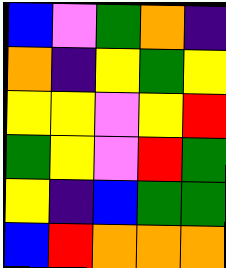[["blue", "violet", "green", "orange", "indigo"], ["orange", "indigo", "yellow", "green", "yellow"], ["yellow", "yellow", "violet", "yellow", "red"], ["green", "yellow", "violet", "red", "green"], ["yellow", "indigo", "blue", "green", "green"], ["blue", "red", "orange", "orange", "orange"]]